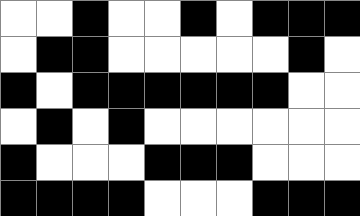[["white", "white", "black", "white", "white", "black", "white", "black", "black", "black"], ["white", "black", "black", "white", "white", "white", "white", "white", "black", "white"], ["black", "white", "black", "black", "black", "black", "black", "black", "white", "white"], ["white", "black", "white", "black", "white", "white", "white", "white", "white", "white"], ["black", "white", "white", "white", "black", "black", "black", "white", "white", "white"], ["black", "black", "black", "black", "white", "white", "white", "black", "black", "black"]]